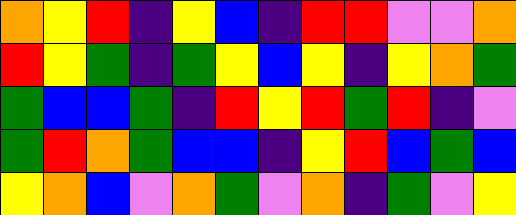[["orange", "yellow", "red", "indigo", "yellow", "blue", "indigo", "red", "red", "violet", "violet", "orange"], ["red", "yellow", "green", "indigo", "green", "yellow", "blue", "yellow", "indigo", "yellow", "orange", "green"], ["green", "blue", "blue", "green", "indigo", "red", "yellow", "red", "green", "red", "indigo", "violet"], ["green", "red", "orange", "green", "blue", "blue", "indigo", "yellow", "red", "blue", "green", "blue"], ["yellow", "orange", "blue", "violet", "orange", "green", "violet", "orange", "indigo", "green", "violet", "yellow"]]